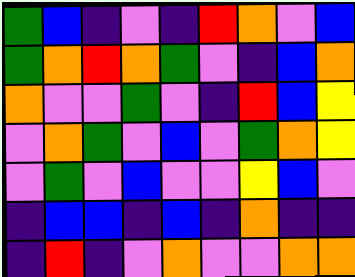[["green", "blue", "indigo", "violet", "indigo", "red", "orange", "violet", "blue"], ["green", "orange", "red", "orange", "green", "violet", "indigo", "blue", "orange"], ["orange", "violet", "violet", "green", "violet", "indigo", "red", "blue", "yellow"], ["violet", "orange", "green", "violet", "blue", "violet", "green", "orange", "yellow"], ["violet", "green", "violet", "blue", "violet", "violet", "yellow", "blue", "violet"], ["indigo", "blue", "blue", "indigo", "blue", "indigo", "orange", "indigo", "indigo"], ["indigo", "red", "indigo", "violet", "orange", "violet", "violet", "orange", "orange"]]